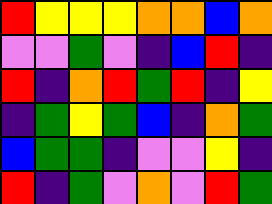[["red", "yellow", "yellow", "yellow", "orange", "orange", "blue", "orange"], ["violet", "violet", "green", "violet", "indigo", "blue", "red", "indigo"], ["red", "indigo", "orange", "red", "green", "red", "indigo", "yellow"], ["indigo", "green", "yellow", "green", "blue", "indigo", "orange", "green"], ["blue", "green", "green", "indigo", "violet", "violet", "yellow", "indigo"], ["red", "indigo", "green", "violet", "orange", "violet", "red", "green"]]